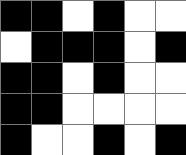[["black", "black", "white", "black", "white", "white"], ["white", "black", "black", "black", "white", "black"], ["black", "black", "white", "black", "white", "white"], ["black", "black", "white", "white", "white", "white"], ["black", "white", "white", "black", "white", "black"]]